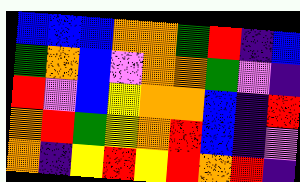[["blue", "blue", "blue", "orange", "orange", "green", "red", "indigo", "blue"], ["green", "orange", "blue", "violet", "orange", "orange", "green", "violet", "indigo"], ["red", "violet", "blue", "yellow", "orange", "orange", "blue", "indigo", "red"], ["orange", "red", "green", "yellow", "orange", "red", "blue", "indigo", "violet"], ["orange", "indigo", "yellow", "red", "yellow", "red", "orange", "red", "indigo"]]